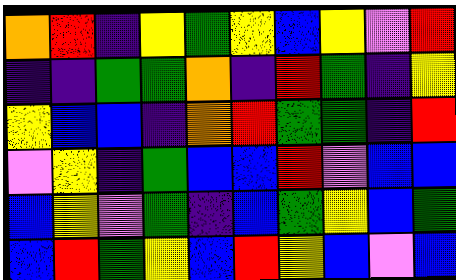[["orange", "red", "indigo", "yellow", "green", "yellow", "blue", "yellow", "violet", "red"], ["indigo", "indigo", "green", "green", "orange", "indigo", "red", "green", "indigo", "yellow"], ["yellow", "blue", "blue", "indigo", "orange", "red", "green", "green", "indigo", "red"], ["violet", "yellow", "indigo", "green", "blue", "blue", "red", "violet", "blue", "blue"], ["blue", "yellow", "violet", "green", "indigo", "blue", "green", "yellow", "blue", "green"], ["blue", "red", "green", "yellow", "blue", "red", "yellow", "blue", "violet", "blue"]]